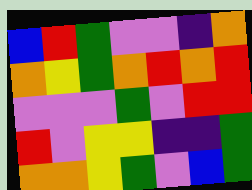[["blue", "red", "green", "violet", "violet", "indigo", "orange"], ["orange", "yellow", "green", "orange", "red", "orange", "red"], ["violet", "violet", "violet", "green", "violet", "red", "red"], ["red", "violet", "yellow", "yellow", "indigo", "indigo", "green"], ["orange", "orange", "yellow", "green", "violet", "blue", "green"]]